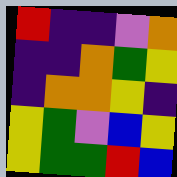[["red", "indigo", "indigo", "violet", "orange"], ["indigo", "indigo", "orange", "green", "yellow"], ["indigo", "orange", "orange", "yellow", "indigo"], ["yellow", "green", "violet", "blue", "yellow"], ["yellow", "green", "green", "red", "blue"]]